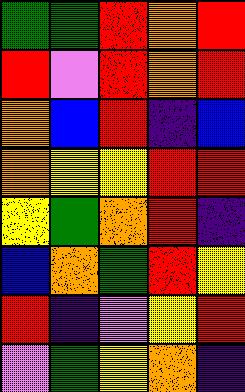[["green", "green", "red", "orange", "red"], ["red", "violet", "red", "orange", "red"], ["orange", "blue", "red", "indigo", "blue"], ["orange", "yellow", "yellow", "red", "red"], ["yellow", "green", "orange", "red", "indigo"], ["blue", "orange", "green", "red", "yellow"], ["red", "indigo", "violet", "yellow", "red"], ["violet", "green", "yellow", "orange", "indigo"]]